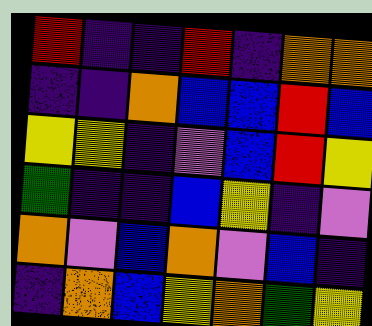[["red", "indigo", "indigo", "red", "indigo", "orange", "orange"], ["indigo", "indigo", "orange", "blue", "blue", "red", "blue"], ["yellow", "yellow", "indigo", "violet", "blue", "red", "yellow"], ["green", "indigo", "indigo", "blue", "yellow", "indigo", "violet"], ["orange", "violet", "blue", "orange", "violet", "blue", "indigo"], ["indigo", "orange", "blue", "yellow", "orange", "green", "yellow"]]